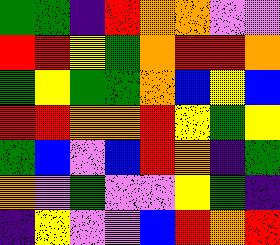[["green", "green", "indigo", "red", "orange", "orange", "violet", "violet"], ["red", "red", "yellow", "green", "orange", "red", "red", "orange"], ["green", "yellow", "green", "green", "orange", "blue", "yellow", "blue"], ["red", "red", "orange", "orange", "red", "yellow", "green", "yellow"], ["green", "blue", "violet", "blue", "red", "orange", "indigo", "green"], ["orange", "violet", "green", "violet", "violet", "yellow", "green", "indigo"], ["indigo", "yellow", "violet", "violet", "blue", "red", "orange", "red"]]